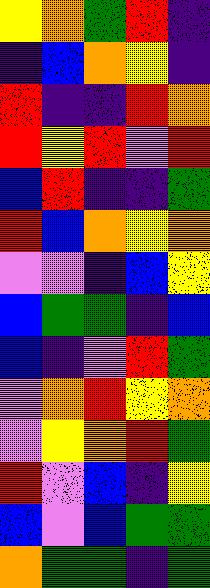[["yellow", "orange", "green", "red", "indigo"], ["indigo", "blue", "orange", "yellow", "indigo"], ["red", "indigo", "indigo", "red", "orange"], ["red", "yellow", "red", "violet", "red"], ["blue", "red", "indigo", "indigo", "green"], ["red", "blue", "orange", "yellow", "orange"], ["violet", "violet", "indigo", "blue", "yellow"], ["blue", "green", "green", "indigo", "blue"], ["blue", "indigo", "violet", "red", "green"], ["violet", "orange", "red", "yellow", "orange"], ["violet", "yellow", "orange", "red", "green"], ["red", "violet", "blue", "indigo", "yellow"], ["blue", "violet", "blue", "green", "green"], ["orange", "green", "green", "indigo", "green"]]